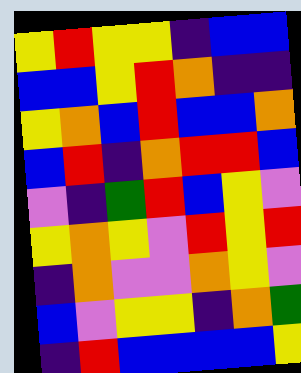[["yellow", "red", "yellow", "yellow", "indigo", "blue", "blue"], ["blue", "blue", "yellow", "red", "orange", "indigo", "indigo"], ["yellow", "orange", "blue", "red", "blue", "blue", "orange"], ["blue", "red", "indigo", "orange", "red", "red", "blue"], ["violet", "indigo", "green", "red", "blue", "yellow", "violet"], ["yellow", "orange", "yellow", "violet", "red", "yellow", "red"], ["indigo", "orange", "violet", "violet", "orange", "yellow", "violet"], ["blue", "violet", "yellow", "yellow", "indigo", "orange", "green"], ["indigo", "red", "blue", "blue", "blue", "blue", "yellow"]]